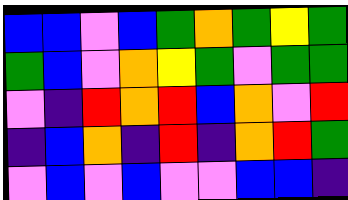[["blue", "blue", "violet", "blue", "green", "orange", "green", "yellow", "green"], ["green", "blue", "violet", "orange", "yellow", "green", "violet", "green", "green"], ["violet", "indigo", "red", "orange", "red", "blue", "orange", "violet", "red"], ["indigo", "blue", "orange", "indigo", "red", "indigo", "orange", "red", "green"], ["violet", "blue", "violet", "blue", "violet", "violet", "blue", "blue", "indigo"]]